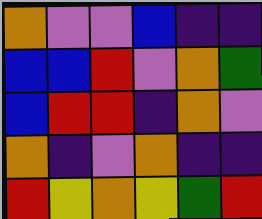[["orange", "violet", "violet", "blue", "indigo", "indigo"], ["blue", "blue", "red", "violet", "orange", "green"], ["blue", "red", "red", "indigo", "orange", "violet"], ["orange", "indigo", "violet", "orange", "indigo", "indigo"], ["red", "yellow", "orange", "yellow", "green", "red"]]